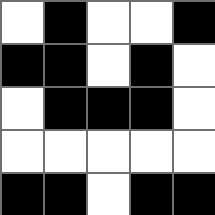[["white", "black", "white", "white", "black"], ["black", "black", "white", "black", "white"], ["white", "black", "black", "black", "white"], ["white", "white", "white", "white", "white"], ["black", "black", "white", "black", "black"]]